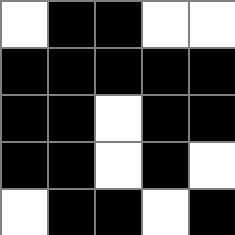[["white", "black", "black", "white", "white"], ["black", "black", "black", "black", "black"], ["black", "black", "white", "black", "black"], ["black", "black", "white", "black", "white"], ["white", "black", "black", "white", "black"]]